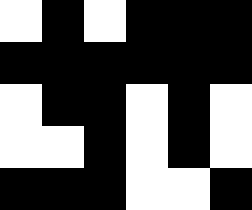[["white", "black", "white", "black", "black", "black"], ["black", "black", "black", "black", "black", "black"], ["white", "black", "black", "white", "black", "white"], ["white", "white", "black", "white", "black", "white"], ["black", "black", "black", "white", "white", "black"]]